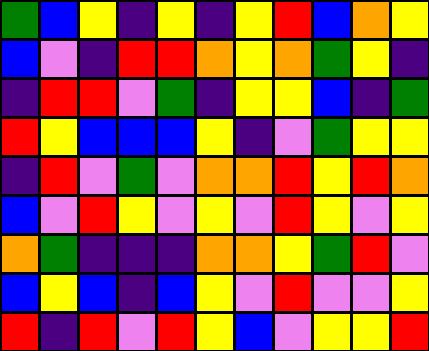[["green", "blue", "yellow", "indigo", "yellow", "indigo", "yellow", "red", "blue", "orange", "yellow"], ["blue", "violet", "indigo", "red", "red", "orange", "yellow", "orange", "green", "yellow", "indigo"], ["indigo", "red", "red", "violet", "green", "indigo", "yellow", "yellow", "blue", "indigo", "green"], ["red", "yellow", "blue", "blue", "blue", "yellow", "indigo", "violet", "green", "yellow", "yellow"], ["indigo", "red", "violet", "green", "violet", "orange", "orange", "red", "yellow", "red", "orange"], ["blue", "violet", "red", "yellow", "violet", "yellow", "violet", "red", "yellow", "violet", "yellow"], ["orange", "green", "indigo", "indigo", "indigo", "orange", "orange", "yellow", "green", "red", "violet"], ["blue", "yellow", "blue", "indigo", "blue", "yellow", "violet", "red", "violet", "violet", "yellow"], ["red", "indigo", "red", "violet", "red", "yellow", "blue", "violet", "yellow", "yellow", "red"]]